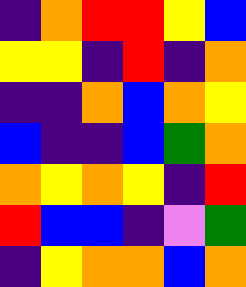[["indigo", "orange", "red", "red", "yellow", "blue"], ["yellow", "yellow", "indigo", "red", "indigo", "orange"], ["indigo", "indigo", "orange", "blue", "orange", "yellow"], ["blue", "indigo", "indigo", "blue", "green", "orange"], ["orange", "yellow", "orange", "yellow", "indigo", "red"], ["red", "blue", "blue", "indigo", "violet", "green"], ["indigo", "yellow", "orange", "orange", "blue", "orange"]]